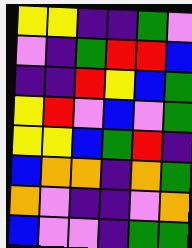[["yellow", "yellow", "indigo", "indigo", "green", "violet"], ["violet", "indigo", "green", "red", "red", "blue"], ["indigo", "indigo", "red", "yellow", "blue", "green"], ["yellow", "red", "violet", "blue", "violet", "green"], ["yellow", "yellow", "blue", "green", "red", "indigo"], ["blue", "orange", "orange", "indigo", "orange", "green"], ["orange", "violet", "indigo", "indigo", "violet", "orange"], ["blue", "violet", "violet", "indigo", "green", "green"]]